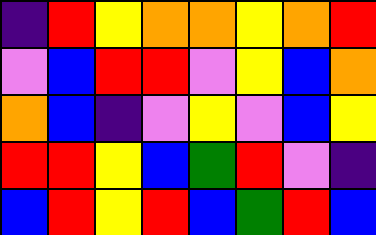[["indigo", "red", "yellow", "orange", "orange", "yellow", "orange", "red"], ["violet", "blue", "red", "red", "violet", "yellow", "blue", "orange"], ["orange", "blue", "indigo", "violet", "yellow", "violet", "blue", "yellow"], ["red", "red", "yellow", "blue", "green", "red", "violet", "indigo"], ["blue", "red", "yellow", "red", "blue", "green", "red", "blue"]]